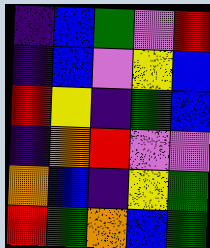[["indigo", "blue", "green", "violet", "red"], ["indigo", "blue", "violet", "yellow", "blue"], ["red", "yellow", "indigo", "green", "blue"], ["indigo", "orange", "red", "violet", "violet"], ["orange", "blue", "indigo", "yellow", "green"], ["red", "green", "orange", "blue", "green"]]